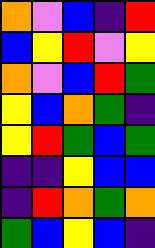[["orange", "violet", "blue", "indigo", "red"], ["blue", "yellow", "red", "violet", "yellow"], ["orange", "violet", "blue", "red", "green"], ["yellow", "blue", "orange", "green", "indigo"], ["yellow", "red", "green", "blue", "green"], ["indigo", "indigo", "yellow", "blue", "blue"], ["indigo", "red", "orange", "green", "orange"], ["green", "blue", "yellow", "blue", "indigo"]]